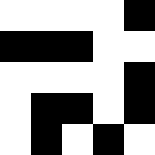[["white", "white", "white", "white", "black"], ["black", "black", "black", "white", "white"], ["white", "white", "white", "white", "black"], ["white", "black", "black", "white", "black"], ["white", "black", "white", "black", "white"]]